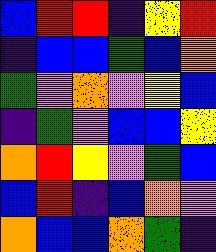[["blue", "red", "red", "indigo", "yellow", "red"], ["indigo", "blue", "blue", "green", "blue", "orange"], ["green", "violet", "orange", "violet", "yellow", "blue"], ["indigo", "green", "violet", "blue", "blue", "yellow"], ["orange", "red", "yellow", "violet", "green", "blue"], ["blue", "red", "indigo", "blue", "orange", "violet"], ["orange", "blue", "blue", "orange", "green", "indigo"]]